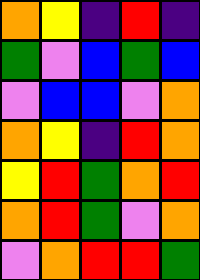[["orange", "yellow", "indigo", "red", "indigo"], ["green", "violet", "blue", "green", "blue"], ["violet", "blue", "blue", "violet", "orange"], ["orange", "yellow", "indigo", "red", "orange"], ["yellow", "red", "green", "orange", "red"], ["orange", "red", "green", "violet", "orange"], ["violet", "orange", "red", "red", "green"]]